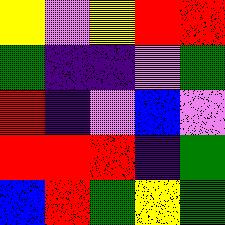[["yellow", "violet", "yellow", "red", "red"], ["green", "indigo", "indigo", "violet", "green"], ["red", "indigo", "violet", "blue", "violet"], ["red", "red", "red", "indigo", "green"], ["blue", "red", "green", "yellow", "green"]]